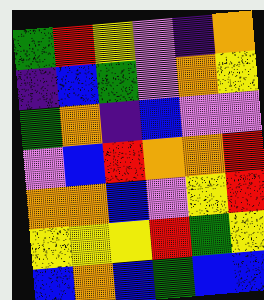[["green", "red", "yellow", "violet", "indigo", "orange"], ["indigo", "blue", "green", "violet", "orange", "yellow"], ["green", "orange", "indigo", "blue", "violet", "violet"], ["violet", "blue", "red", "orange", "orange", "red"], ["orange", "orange", "blue", "violet", "yellow", "red"], ["yellow", "yellow", "yellow", "red", "green", "yellow"], ["blue", "orange", "blue", "green", "blue", "blue"]]